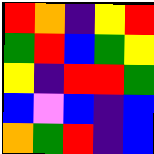[["red", "orange", "indigo", "yellow", "red"], ["green", "red", "blue", "green", "yellow"], ["yellow", "indigo", "red", "red", "green"], ["blue", "violet", "blue", "indigo", "blue"], ["orange", "green", "red", "indigo", "blue"]]